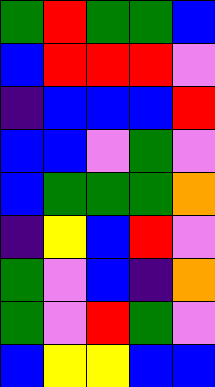[["green", "red", "green", "green", "blue"], ["blue", "red", "red", "red", "violet"], ["indigo", "blue", "blue", "blue", "red"], ["blue", "blue", "violet", "green", "violet"], ["blue", "green", "green", "green", "orange"], ["indigo", "yellow", "blue", "red", "violet"], ["green", "violet", "blue", "indigo", "orange"], ["green", "violet", "red", "green", "violet"], ["blue", "yellow", "yellow", "blue", "blue"]]